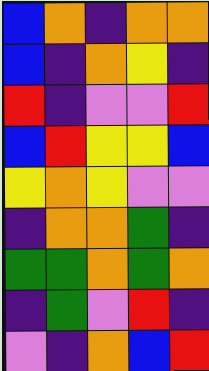[["blue", "orange", "indigo", "orange", "orange"], ["blue", "indigo", "orange", "yellow", "indigo"], ["red", "indigo", "violet", "violet", "red"], ["blue", "red", "yellow", "yellow", "blue"], ["yellow", "orange", "yellow", "violet", "violet"], ["indigo", "orange", "orange", "green", "indigo"], ["green", "green", "orange", "green", "orange"], ["indigo", "green", "violet", "red", "indigo"], ["violet", "indigo", "orange", "blue", "red"]]